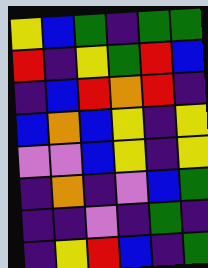[["yellow", "blue", "green", "indigo", "green", "green"], ["red", "indigo", "yellow", "green", "red", "blue"], ["indigo", "blue", "red", "orange", "red", "indigo"], ["blue", "orange", "blue", "yellow", "indigo", "yellow"], ["violet", "violet", "blue", "yellow", "indigo", "yellow"], ["indigo", "orange", "indigo", "violet", "blue", "green"], ["indigo", "indigo", "violet", "indigo", "green", "indigo"], ["indigo", "yellow", "red", "blue", "indigo", "green"]]